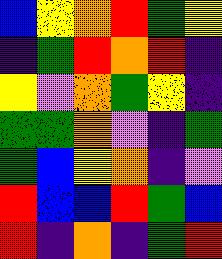[["blue", "yellow", "orange", "red", "green", "yellow"], ["indigo", "green", "red", "orange", "red", "indigo"], ["yellow", "violet", "orange", "green", "yellow", "indigo"], ["green", "green", "orange", "violet", "indigo", "green"], ["green", "blue", "yellow", "orange", "indigo", "violet"], ["red", "blue", "blue", "red", "green", "blue"], ["red", "indigo", "orange", "indigo", "green", "red"]]